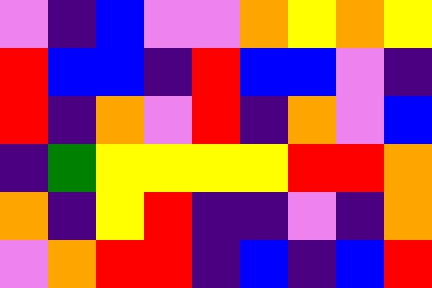[["violet", "indigo", "blue", "violet", "violet", "orange", "yellow", "orange", "yellow"], ["red", "blue", "blue", "indigo", "red", "blue", "blue", "violet", "indigo"], ["red", "indigo", "orange", "violet", "red", "indigo", "orange", "violet", "blue"], ["indigo", "green", "yellow", "yellow", "yellow", "yellow", "red", "red", "orange"], ["orange", "indigo", "yellow", "red", "indigo", "indigo", "violet", "indigo", "orange"], ["violet", "orange", "red", "red", "indigo", "blue", "indigo", "blue", "red"]]